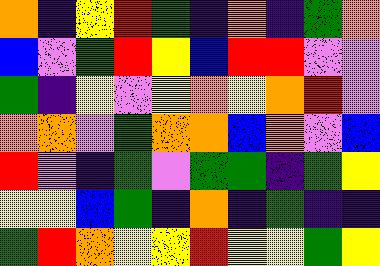[["orange", "indigo", "yellow", "red", "green", "indigo", "orange", "indigo", "green", "orange"], ["blue", "violet", "green", "red", "yellow", "blue", "red", "red", "violet", "violet"], ["green", "indigo", "yellow", "violet", "yellow", "orange", "yellow", "orange", "red", "violet"], ["orange", "orange", "violet", "green", "orange", "orange", "blue", "orange", "violet", "blue"], ["red", "violet", "indigo", "green", "violet", "green", "green", "indigo", "green", "yellow"], ["yellow", "yellow", "blue", "green", "indigo", "orange", "indigo", "green", "indigo", "indigo"], ["green", "red", "orange", "yellow", "yellow", "red", "yellow", "yellow", "green", "yellow"]]